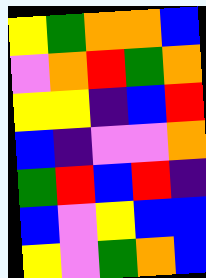[["yellow", "green", "orange", "orange", "blue"], ["violet", "orange", "red", "green", "orange"], ["yellow", "yellow", "indigo", "blue", "red"], ["blue", "indigo", "violet", "violet", "orange"], ["green", "red", "blue", "red", "indigo"], ["blue", "violet", "yellow", "blue", "blue"], ["yellow", "violet", "green", "orange", "blue"]]